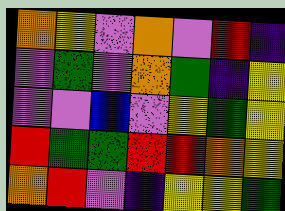[["orange", "yellow", "violet", "orange", "violet", "red", "indigo"], ["violet", "green", "violet", "orange", "green", "indigo", "yellow"], ["violet", "violet", "blue", "violet", "yellow", "green", "yellow"], ["red", "green", "green", "red", "red", "orange", "yellow"], ["orange", "red", "violet", "indigo", "yellow", "yellow", "green"]]